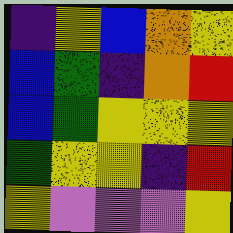[["indigo", "yellow", "blue", "orange", "yellow"], ["blue", "green", "indigo", "orange", "red"], ["blue", "green", "yellow", "yellow", "yellow"], ["green", "yellow", "yellow", "indigo", "red"], ["yellow", "violet", "violet", "violet", "yellow"]]